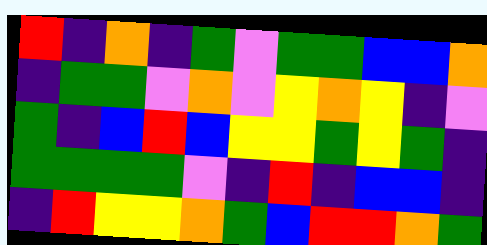[["red", "indigo", "orange", "indigo", "green", "violet", "green", "green", "blue", "blue", "orange"], ["indigo", "green", "green", "violet", "orange", "violet", "yellow", "orange", "yellow", "indigo", "violet"], ["green", "indigo", "blue", "red", "blue", "yellow", "yellow", "green", "yellow", "green", "indigo"], ["green", "green", "green", "green", "violet", "indigo", "red", "indigo", "blue", "blue", "indigo"], ["indigo", "red", "yellow", "yellow", "orange", "green", "blue", "red", "red", "orange", "green"]]